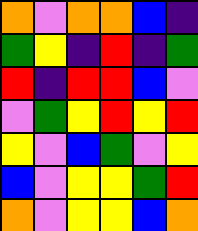[["orange", "violet", "orange", "orange", "blue", "indigo"], ["green", "yellow", "indigo", "red", "indigo", "green"], ["red", "indigo", "red", "red", "blue", "violet"], ["violet", "green", "yellow", "red", "yellow", "red"], ["yellow", "violet", "blue", "green", "violet", "yellow"], ["blue", "violet", "yellow", "yellow", "green", "red"], ["orange", "violet", "yellow", "yellow", "blue", "orange"]]